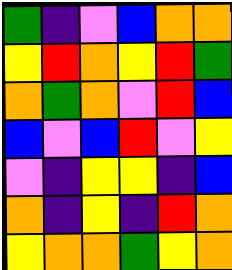[["green", "indigo", "violet", "blue", "orange", "orange"], ["yellow", "red", "orange", "yellow", "red", "green"], ["orange", "green", "orange", "violet", "red", "blue"], ["blue", "violet", "blue", "red", "violet", "yellow"], ["violet", "indigo", "yellow", "yellow", "indigo", "blue"], ["orange", "indigo", "yellow", "indigo", "red", "orange"], ["yellow", "orange", "orange", "green", "yellow", "orange"]]